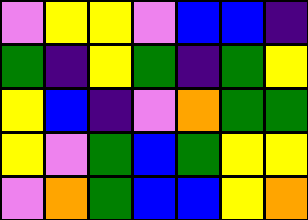[["violet", "yellow", "yellow", "violet", "blue", "blue", "indigo"], ["green", "indigo", "yellow", "green", "indigo", "green", "yellow"], ["yellow", "blue", "indigo", "violet", "orange", "green", "green"], ["yellow", "violet", "green", "blue", "green", "yellow", "yellow"], ["violet", "orange", "green", "blue", "blue", "yellow", "orange"]]